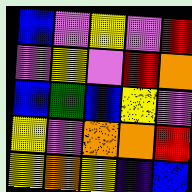[["blue", "violet", "yellow", "violet", "red"], ["violet", "yellow", "violet", "red", "orange"], ["blue", "green", "blue", "yellow", "violet"], ["yellow", "violet", "orange", "orange", "red"], ["yellow", "orange", "yellow", "indigo", "blue"]]